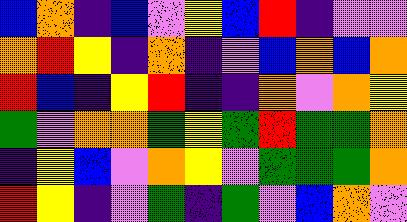[["blue", "orange", "indigo", "blue", "violet", "yellow", "blue", "red", "indigo", "violet", "violet"], ["orange", "red", "yellow", "indigo", "orange", "indigo", "violet", "blue", "orange", "blue", "orange"], ["red", "blue", "indigo", "yellow", "red", "indigo", "indigo", "orange", "violet", "orange", "yellow"], ["green", "violet", "orange", "orange", "green", "yellow", "green", "red", "green", "green", "orange"], ["indigo", "yellow", "blue", "violet", "orange", "yellow", "violet", "green", "green", "green", "orange"], ["red", "yellow", "indigo", "violet", "green", "indigo", "green", "violet", "blue", "orange", "violet"]]